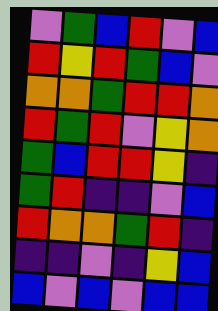[["violet", "green", "blue", "red", "violet", "blue"], ["red", "yellow", "red", "green", "blue", "violet"], ["orange", "orange", "green", "red", "red", "orange"], ["red", "green", "red", "violet", "yellow", "orange"], ["green", "blue", "red", "red", "yellow", "indigo"], ["green", "red", "indigo", "indigo", "violet", "blue"], ["red", "orange", "orange", "green", "red", "indigo"], ["indigo", "indigo", "violet", "indigo", "yellow", "blue"], ["blue", "violet", "blue", "violet", "blue", "blue"]]